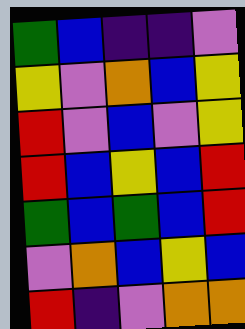[["green", "blue", "indigo", "indigo", "violet"], ["yellow", "violet", "orange", "blue", "yellow"], ["red", "violet", "blue", "violet", "yellow"], ["red", "blue", "yellow", "blue", "red"], ["green", "blue", "green", "blue", "red"], ["violet", "orange", "blue", "yellow", "blue"], ["red", "indigo", "violet", "orange", "orange"]]